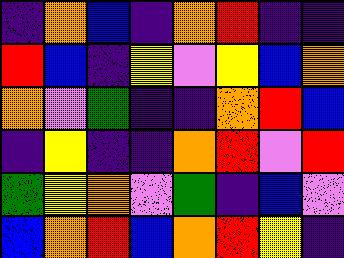[["indigo", "orange", "blue", "indigo", "orange", "red", "indigo", "indigo"], ["red", "blue", "indigo", "yellow", "violet", "yellow", "blue", "orange"], ["orange", "violet", "green", "indigo", "indigo", "orange", "red", "blue"], ["indigo", "yellow", "indigo", "indigo", "orange", "red", "violet", "red"], ["green", "yellow", "orange", "violet", "green", "indigo", "blue", "violet"], ["blue", "orange", "red", "blue", "orange", "red", "yellow", "indigo"]]